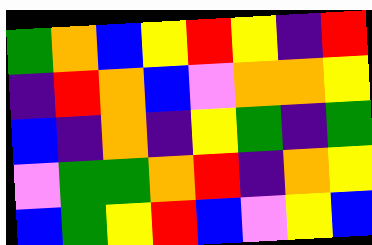[["green", "orange", "blue", "yellow", "red", "yellow", "indigo", "red"], ["indigo", "red", "orange", "blue", "violet", "orange", "orange", "yellow"], ["blue", "indigo", "orange", "indigo", "yellow", "green", "indigo", "green"], ["violet", "green", "green", "orange", "red", "indigo", "orange", "yellow"], ["blue", "green", "yellow", "red", "blue", "violet", "yellow", "blue"]]